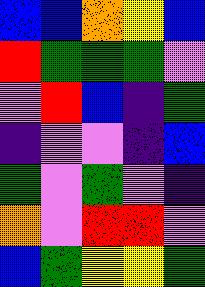[["blue", "blue", "orange", "yellow", "blue"], ["red", "green", "green", "green", "violet"], ["violet", "red", "blue", "indigo", "green"], ["indigo", "violet", "violet", "indigo", "blue"], ["green", "violet", "green", "violet", "indigo"], ["orange", "violet", "red", "red", "violet"], ["blue", "green", "yellow", "yellow", "green"]]